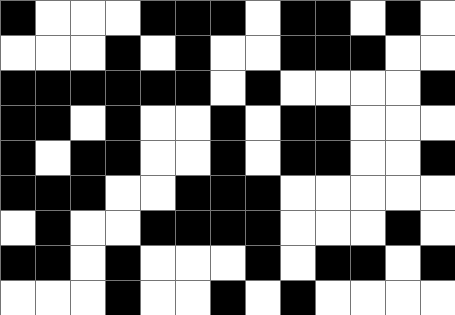[["black", "white", "white", "white", "black", "black", "black", "white", "black", "black", "white", "black", "white"], ["white", "white", "white", "black", "white", "black", "white", "white", "black", "black", "black", "white", "white"], ["black", "black", "black", "black", "black", "black", "white", "black", "white", "white", "white", "white", "black"], ["black", "black", "white", "black", "white", "white", "black", "white", "black", "black", "white", "white", "white"], ["black", "white", "black", "black", "white", "white", "black", "white", "black", "black", "white", "white", "black"], ["black", "black", "black", "white", "white", "black", "black", "black", "white", "white", "white", "white", "white"], ["white", "black", "white", "white", "black", "black", "black", "black", "white", "white", "white", "black", "white"], ["black", "black", "white", "black", "white", "white", "white", "black", "white", "black", "black", "white", "black"], ["white", "white", "white", "black", "white", "white", "black", "white", "black", "white", "white", "white", "white"]]